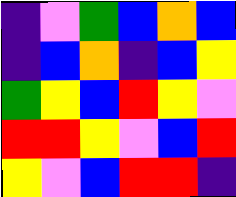[["indigo", "violet", "green", "blue", "orange", "blue"], ["indigo", "blue", "orange", "indigo", "blue", "yellow"], ["green", "yellow", "blue", "red", "yellow", "violet"], ["red", "red", "yellow", "violet", "blue", "red"], ["yellow", "violet", "blue", "red", "red", "indigo"]]